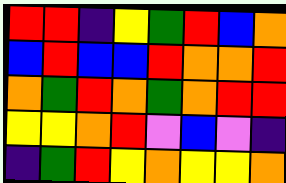[["red", "red", "indigo", "yellow", "green", "red", "blue", "orange"], ["blue", "red", "blue", "blue", "red", "orange", "orange", "red"], ["orange", "green", "red", "orange", "green", "orange", "red", "red"], ["yellow", "yellow", "orange", "red", "violet", "blue", "violet", "indigo"], ["indigo", "green", "red", "yellow", "orange", "yellow", "yellow", "orange"]]